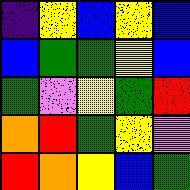[["indigo", "yellow", "blue", "yellow", "blue"], ["blue", "green", "green", "yellow", "blue"], ["green", "violet", "yellow", "green", "red"], ["orange", "red", "green", "yellow", "violet"], ["red", "orange", "yellow", "blue", "green"]]